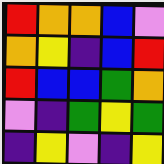[["red", "orange", "orange", "blue", "violet"], ["orange", "yellow", "indigo", "blue", "red"], ["red", "blue", "blue", "green", "orange"], ["violet", "indigo", "green", "yellow", "green"], ["indigo", "yellow", "violet", "indigo", "yellow"]]